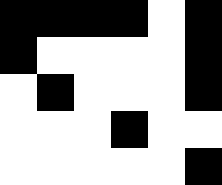[["black", "black", "black", "black", "white", "black"], ["black", "white", "white", "white", "white", "black"], ["white", "black", "white", "white", "white", "black"], ["white", "white", "white", "black", "white", "white"], ["white", "white", "white", "white", "white", "black"]]